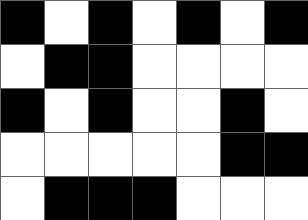[["black", "white", "black", "white", "black", "white", "black"], ["white", "black", "black", "white", "white", "white", "white"], ["black", "white", "black", "white", "white", "black", "white"], ["white", "white", "white", "white", "white", "black", "black"], ["white", "black", "black", "black", "white", "white", "white"]]